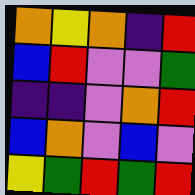[["orange", "yellow", "orange", "indigo", "red"], ["blue", "red", "violet", "violet", "green"], ["indigo", "indigo", "violet", "orange", "red"], ["blue", "orange", "violet", "blue", "violet"], ["yellow", "green", "red", "green", "red"]]